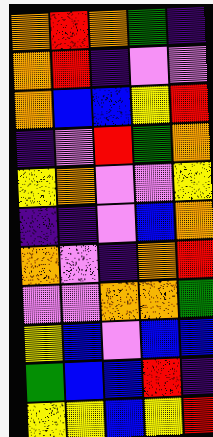[["orange", "red", "orange", "green", "indigo"], ["orange", "red", "indigo", "violet", "violet"], ["orange", "blue", "blue", "yellow", "red"], ["indigo", "violet", "red", "green", "orange"], ["yellow", "orange", "violet", "violet", "yellow"], ["indigo", "indigo", "violet", "blue", "orange"], ["orange", "violet", "indigo", "orange", "red"], ["violet", "violet", "orange", "orange", "green"], ["yellow", "blue", "violet", "blue", "blue"], ["green", "blue", "blue", "red", "indigo"], ["yellow", "yellow", "blue", "yellow", "red"]]